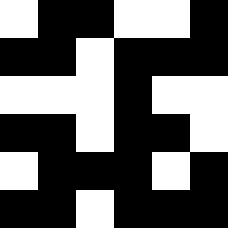[["white", "black", "black", "white", "white", "black"], ["black", "black", "white", "black", "black", "black"], ["white", "white", "white", "black", "white", "white"], ["black", "black", "white", "black", "black", "white"], ["white", "black", "black", "black", "white", "black"], ["black", "black", "white", "black", "black", "black"]]